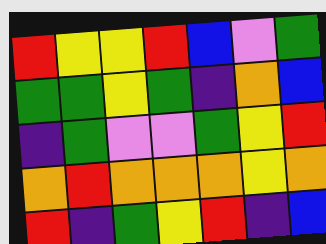[["red", "yellow", "yellow", "red", "blue", "violet", "green"], ["green", "green", "yellow", "green", "indigo", "orange", "blue"], ["indigo", "green", "violet", "violet", "green", "yellow", "red"], ["orange", "red", "orange", "orange", "orange", "yellow", "orange"], ["red", "indigo", "green", "yellow", "red", "indigo", "blue"]]